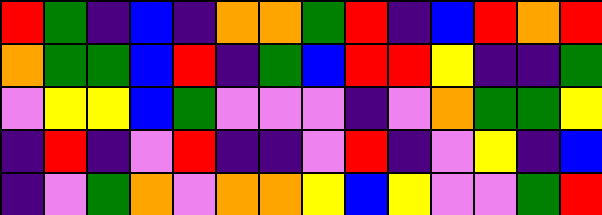[["red", "green", "indigo", "blue", "indigo", "orange", "orange", "green", "red", "indigo", "blue", "red", "orange", "red"], ["orange", "green", "green", "blue", "red", "indigo", "green", "blue", "red", "red", "yellow", "indigo", "indigo", "green"], ["violet", "yellow", "yellow", "blue", "green", "violet", "violet", "violet", "indigo", "violet", "orange", "green", "green", "yellow"], ["indigo", "red", "indigo", "violet", "red", "indigo", "indigo", "violet", "red", "indigo", "violet", "yellow", "indigo", "blue"], ["indigo", "violet", "green", "orange", "violet", "orange", "orange", "yellow", "blue", "yellow", "violet", "violet", "green", "red"]]